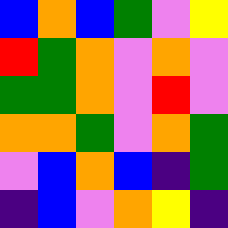[["blue", "orange", "blue", "green", "violet", "yellow"], ["red", "green", "orange", "violet", "orange", "violet"], ["green", "green", "orange", "violet", "red", "violet"], ["orange", "orange", "green", "violet", "orange", "green"], ["violet", "blue", "orange", "blue", "indigo", "green"], ["indigo", "blue", "violet", "orange", "yellow", "indigo"]]